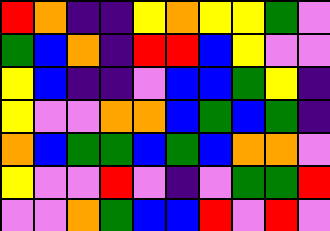[["red", "orange", "indigo", "indigo", "yellow", "orange", "yellow", "yellow", "green", "violet"], ["green", "blue", "orange", "indigo", "red", "red", "blue", "yellow", "violet", "violet"], ["yellow", "blue", "indigo", "indigo", "violet", "blue", "blue", "green", "yellow", "indigo"], ["yellow", "violet", "violet", "orange", "orange", "blue", "green", "blue", "green", "indigo"], ["orange", "blue", "green", "green", "blue", "green", "blue", "orange", "orange", "violet"], ["yellow", "violet", "violet", "red", "violet", "indigo", "violet", "green", "green", "red"], ["violet", "violet", "orange", "green", "blue", "blue", "red", "violet", "red", "violet"]]